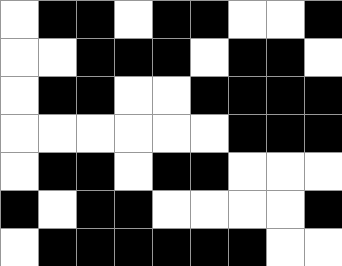[["white", "black", "black", "white", "black", "black", "white", "white", "black"], ["white", "white", "black", "black", "black", "white", "black", "black", "white"], ["white", "black", "black", "white", "white", "black", "black", "black", "black"], ["white", "white", "white", "white", "white", "white", "black", "black", "black"], ["white", "black", "black", "white", "black", "black", "white", "white", "white"], ["black", "white", "black", "black", "white", "white", "white", "white", "black"], ["white", "black", "black", "black", "black", "black", "black", "white", "white"]]